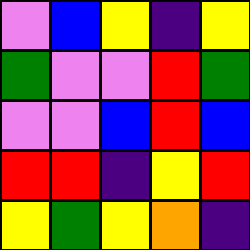[["violet", "blue", "yellow", "indigo", "yellow"], ["green", "violet", "violet", "red", "green"], ["violet", "violet", "blue", "red", "blue"], ["red", "red", "indigo", "yellow", "red"], ["yellow", "green", "yellow", "orange", "indigo"]]